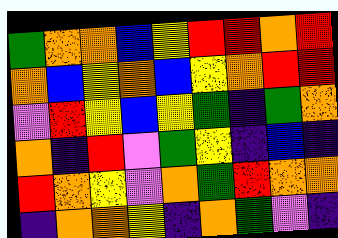[["green", "orange", "orange", "blue", "yellow", "red", "red", "orange", "red"], ["orange", "blue", "yellow", "orange", "blue", "yellow", "orange", "red", "red"], ["violet", "red", "yellow", "blue", "yellow", "green", "indigo", "green", "orange"], ["orange", "indigo", "red", "violet", "green", "yellow", "indigo", "blue", "indigo"], ["red", "orange", "yellow", "violet", "orange", "green", "red", "orange", "orange"], ["indigo", "orange", "orange", "yellow", "indigo", "orange", "green", "violet", "indigo"]]